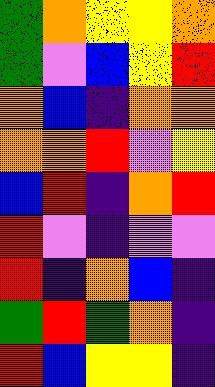[["green", "orange", "yellow", "yellow", "orange"], ["green", "violet", "blue", "yellow", "red"], ["orange", "blue", "indigo", "orange", "orange"], ["orange", "orange", "red", "violet", "yellow"], ["blue", "red", "indigo", "orange", "red"], ["red", "violet", "indigo", "violet", "violet"], ["red", "indigo", "orange", "blue", "indigo"], ["green", "red", "green", "orange", "indigo"], ["red", "blue", "yellow", "yellow", "indigo"]]